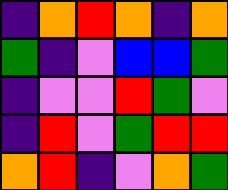[["indigo", "orange", "red", "orange", "indigo", "orange"], ["green", "indigo", "violet", "blue", "blue", "green"], ["indigo", "violet", "violet", "red", "green", "violet"], ["indigo", "red", "violet", "green", "red", "red"], ["orange", "red", "indigo", "violet", "orange", "green"]]